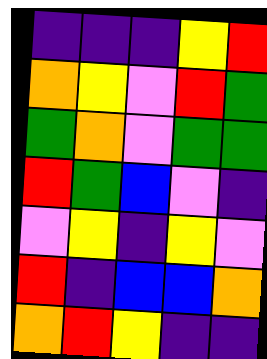[["indigo", "indigo", "indigo", "yellow", "red"], ["orange", "yellow", "violet", "red", "green"], ["green", "orange", "violet", "green", "green"], ["red", "green", "blue", "violet", "indigo"], ["violet", "yellow", "indigo", "yellow", "violet"], ["red", "indigo", "blue", "blue", "orange"], ["orange", "red", "yellow", "indigo", "indigo"]]